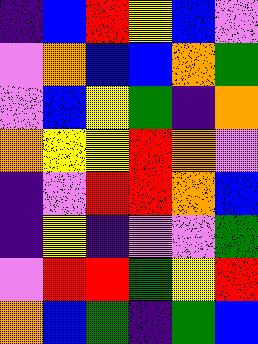[["indigo", "blue", "red", "yellow", "blue", "violet"], ["violet", "orange", "blue", "blue", "orange", "green"], ["violet", "blue", "yellow", "green", "indigo", "orange"], ["orange", "yellow", "yellow", "red", "orange", "violet"], ["indigo", "violet", "red", "red", "orange", "blue"], ["indigo", "yellow", "indigo", "violet", "violet", "green"], ["violet", "red", "red", "green", "yellow", "red"], ["orange", "blue", "green", "indigo", "green", "blue"]]